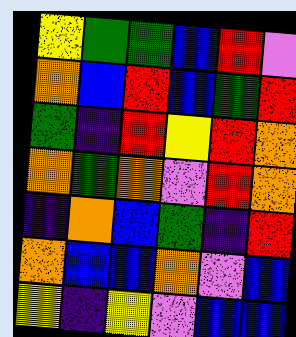[["yellow", "green", "green", "blue", "red", "violet"], ["orange", "blue", "red", "blue", "green", "red"], ["green", "indigo", "red", "yellow", "red", "orange"], ["orange", "green", "orange", "violet", "red", "orange"], ["indigo", "orange", "blue", "green", "indigo", "red"], ["orange", "blue", "blue", "orange", "violet", "blue"], ["yellow", "indigo", "yellow", "violet", "blue", "blue"]]